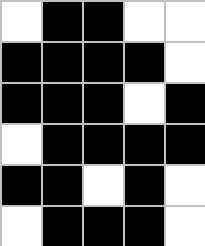[["white", "black", "black", "white", "white"], ["black", "black", "black", "black", "white"], ["black", "black", "black", "white", "black"], ["white", "black", "black", "black", "black"], ["black", "black", "white", "black", "white"], ["white", "black", "black", "black", "white"]]